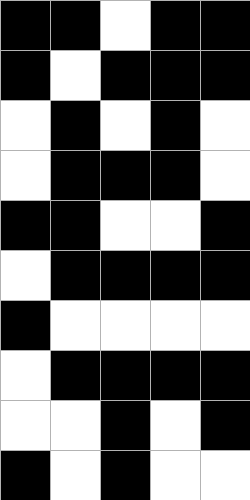[["black", "black", "white", "black", "black"], ["black", "white", "black", "black", "black"], ["white", "black", "white", "black", "white"], ["white", "black", "black", "black", "white"], ["black", "black", "white", "white", "black"], ["white", "black", "black", "black", "black"], ["black", "white", "white", "white", "white"], ["white", "black", "black", "black", "black"], ["white", "white", "black", "white", "black"], ["black", "white", "black", "white", "white"]]